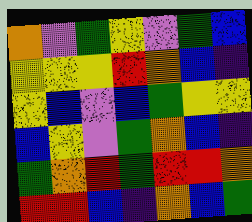[["orange", "violet", "green", "yellow", "violet", "green", "blue"], ["yellow", "yellow", "yellow", "red", "orange", "blue", "indigo"], ["yellow", "blue", "violet", "blue", "green", "yellow", "yellow"], ["blue", "yellow", "violet", "green", "orange", "blue", "indigo"], ["green", "orange", "red", "green", "red", "red", "orange"], ["red", "red", "blue", "indigo", "orange", "blue", "green"]]